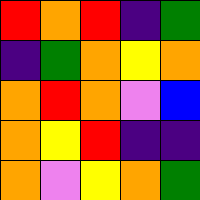[["red", "orange", "red", "indigo", "green"], ["indigo", "green", "orange", "yellow", "orange"], ["orange", "red", "orange", "violet", "blue"], ["orange", "yellow", "red", "indigo", "indigo"], ["orange", "violet", "yellow", "orange", "green"]]